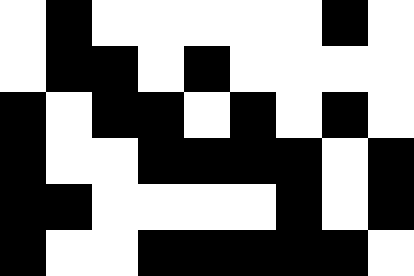[["white", "black", "white", "white", "white", "white", "white", "black", "white"], ["white", "black", "black", "white", "black", "white", "white", "white", "white"], ["black", "white", "black", "black", "white", "black", "white", "black", "white"], ["black", "white", "white", "black", "black", "black", "black", "white", "black"], ["black", "black", "white", "white", "white", "white", "black", "white", "black"], ["black", "white", "white", "black", "black", "black", "black", "black", "white"]]